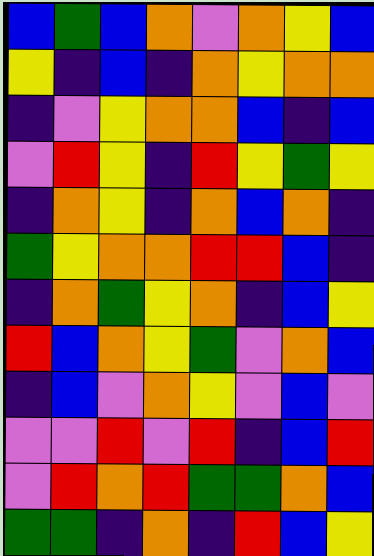[["blue", "green", "blue", "orange", "violet", "orange", "yellow", "blue"], ["yellow", "indigo", "blue", "indigo", "orange", "yellow", "orange", "orange"], ["indigo", "violet", "yellow", "orange", "orange", "blue", "indigo", "blue"], ["violet", "red", "yellow", "indigo", "red", "yellow", "green", "yellow"], ["indigo", "orange", "yellow", "indigo", "orange", "blue", "orange", "indigo"], ["green", "yellow", "orange", "orange", "red", "red", "blue", "indigo"], ["indigo", "orange", "green", "yellow", "orange", "indigo", "blue", "yellow"], ["red", "blue", "orange", "yellow", "green", "violet", "orange", "blue"], ["indigo", "blue", "violet", "orange", "yellow", "violet", "blue", "violet"], ["violet", "violet", "red", "violet", "red", "indigo", "blue", "red"], ["violet", "red", "orange", "red", "green", "green", "orange", "blue"], ["green", "green", "indigo", "orange", "indigo", "red", "blue", "yellow"]]